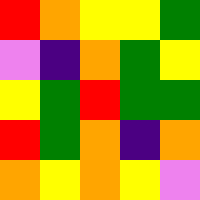[["red", "orange", "yellow", "yellow", "green"], ["violet", "indigo", "orange", "green", "yellow"], ["yellow", "green", "red", "green", "green"], ["red", "green", "orange", "indigo", "orange"], ["orange", "yellow", "orange", "yellow", "violet"]]